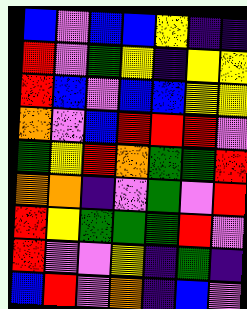[["blue", "violet", "blue", "blue", "yellow", "indigo", "indigo"], ["red", "violet", "green", "yellow", "indigo", "yellow", "yellow"], ["red", "blue", "violet", "blue", "blue", "yellow", "yellow"], ["orange", "violet", "blue", "red", "red", "red", "violet"], ["green", "yellow", "red", "orange", "green", "green", "red"], ["orange", "orange", "indigo", "violet", "green", "violet", "red"], ["red", "yellow", "green", "green", "green", "red", "violet"], ["red", "violet", "violet", "yellow", "indigo", "green", "indigo"], ["blue", "red", "violet", "orange", "indigo", "blue", "violet"]]